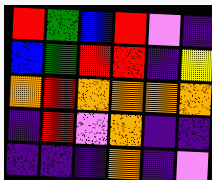[["red", "green", "blue", "red", "violet", "indigo"], ["blue", "green", "red", "red", "indigo", "yellow"], ["orange", "red", "orange", "orange", "orange", "orange"], ["indigo", "red", "violet", "orange", "indigo", "indigo"], ["indigo", "indigo", "indigo", "orange", "indigo", "violet"]]